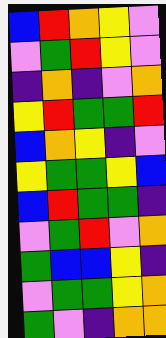[["blue", "red", "orange", "yellow", "violet"], ["violet", "green", "red", "yellow", "violet"], ["indigo", "orange", "indigo", "violet", "orange"], ["yellow", "red", "green", "green", "red"], ["blue", "orange", "yellow", "indigo", "violet"], ["yellow", "green", "green", "yellow", "blue"], ["blue", "red", "green", "green", "indigo"], ["violet", "green", "red", "violet", "orange"], ["green", "blue", "blue", "yellow", "indigo"], ["violet", "green", "green", "yellow", "orange"], ["green", "violet", "indigo", "orange", "orange"]]